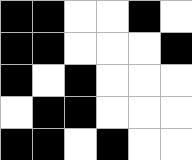[["black", "black", "white", "white", "black", "white"], ["black", "black", "white", "white", "white", "black"], ["black", "white", "black", "white", "white", "white"], ["white", "black", "black", "white", "white", "white"], ["black", "black", "white", "black", "white", "white"]]